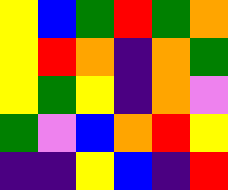[["yellow", "blue", "green", "red", "green", "orange"], ["yellow", "red", "orange", "indigo", "orange", "green"], ["yellow", "green", "yellow", "indigo", "orange", "violet"], ["green", "violet", "blue", "orange", "red", "yellow"], ["indigo", "indigo", "yellow", "blue", "indigo", "red"]]